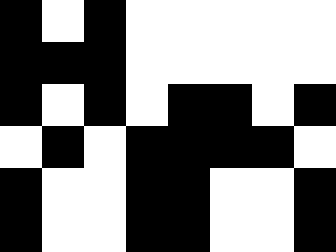[["black", "white", "black", "white", "white", "white", "white", "white"], ["black", "black", "black", "white", "white", "white", "white", "white"], ["black", "white", "black", "white", "black", "black", "white", "black"], ["white", "black", "white", "black", "black", "black", "black", "white"], ["black", "white", "white", "black", "black", "white", "white", "black"], ["black", "white", "white", "black", "black", "white", "white", "black"]]